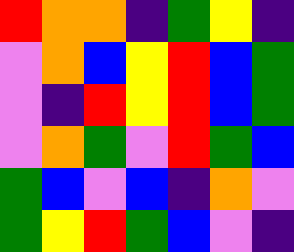[["red", "orange", "orange", "indigo", "green", "yellow", "indigo"], ["violet", "orange", "blue", "yellow", "red", "blue", "green"], ["violet", "indigo", "red", "yellow", "red", "blue", "green"], ["violet", "orange", "green", "violet", "red", "green", "blue"], ["green", "blue", "violet", "blue", "indigo", "orange", "violet"], ["green", "yellow", "red", "green", "blue", "violet", "indigo"]]